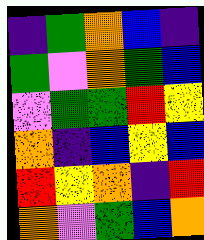[["indigo", "green", "orange", "blue", "indigo"], ["green", "violet", "orange", "green", "blue"], ["violet", "green", "green", "red", "yellow"], ["orange", "indigo", "blue", "yellow", "blue"], ["red", "yellow", "orange", "indigo", "red"], ["orange", "violet", "green", "blue", "orange"]]